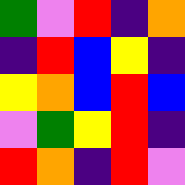[["green", "violet", "red", "indigo", "orange"], ["indigo", "red", "blue", "yellow", "indigo"], ["yellow", "orange", "blue", "red", "blue"], ["violet", "green", "yellow", "red", "indigo"], ["red", "orange", "indigo", "red", "violet"]]